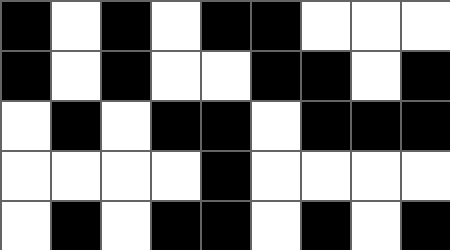[["black", "white", "black", "white", "black", "black", "white", "white", "white"], ["black", "white", "black", "white", "white", "black", "black", "white", "black"], ["white", "black", "white", "black", "black", "white", "black", "black", "black"], ["white", "white", "white", "white", "black", "white", "white", "white", "white"], ["white", "black", "white", "black", "black", "white", "black", "white", "black"]]